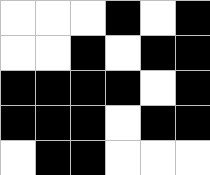[["white", "white", "white", "black", "white", "black"], ["white", "white", "black", "white", "black", "black"], ["black", "black", "black", "black", "white", "black"], ["black", "black", "black", "white", "black", "black"], ["white", "black", "black", "white", "white", "white"]]